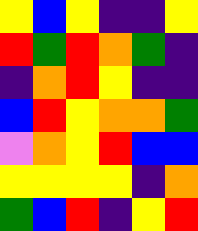[["yellow", "blue", "yellow", "indigo", "indigo", "yellow"], ["red", "green", "red", "orange", "green", "indigo"], ["indigo", "orange", "red", "yellow", "indigo", "indigo"], ["blue", "red", "yellow", "orange", "orange", "green"], ["violet", "orange", "yellow", "red", "blue", "blue"], ["yellow", "yellow", "yellow", "yellow", "indigo", "orange"], ["green", "blue", "red", "indigo", "yellow", "red"]]